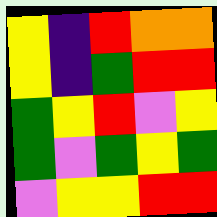[["yellow", "indigo", "red", "orange", "orange"], ["yellow", "indigo", "green", "red", "red"], ["green", "yellow", "red", "violet", "yellow"], ["green", "violet", "green", "yellow", "green"], ["violet", "yellow", "yellow", "red", "red"]]